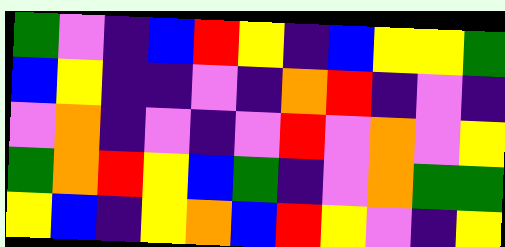[["green", "violet", "indigo", "blue", "red", "yellow", "indigo", "blue", "yellow", "yellow", "green"], ["blue", "yellow", "indigo", "indigo", "violet", "indigo", "orange", "red", "indigo", "violet", "indigo"], ["violet", "orange", "indigo", "violet", "indigo", "violet", "red", "violet", "orange", "violet", "yellow"], ["green", "orange", "red", "yellow", "blue", "green", "indigo", "violet", "orange", "green", "green"], ["yellow", "blue", "indigo", "yellow", "orange", "blue", "red", "yellow", "violet", "indigo", "yellow"]]